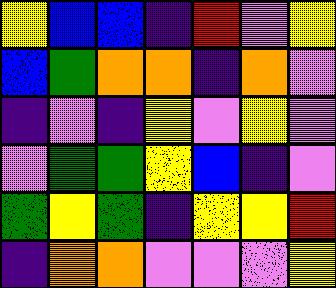[["yellow", "blue", "blue", "indigo", "red", "violet", "yellow"], ["blue", "green", "orange", "orange", "indigo", "orange", "violet"], ["indigo", "violet", "indigo", "yellow", "violet", "yellow", "violet"], ["violet", "green", "green", "yellow", "blue", "indigo", "violet"], ["green", "yellow", "green", "indigo", "yellow", "yellow", "red"], ["indigo", "orange", "orange", "violet", "violet", "violet", "yellow"]]